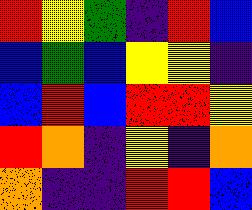[["red", "yellow", "green", "indigo", "red", "blue"], ["blue", "green", "blue", "yellow", "yellow", "indigo"], ["blue", "red", "blue", "red", "red", "yellow"], ["red", "orange", "indigo", "yellow", "indigo", "orange"], ["orange", "indigo", "indigo", "red", "red", "blue"]]